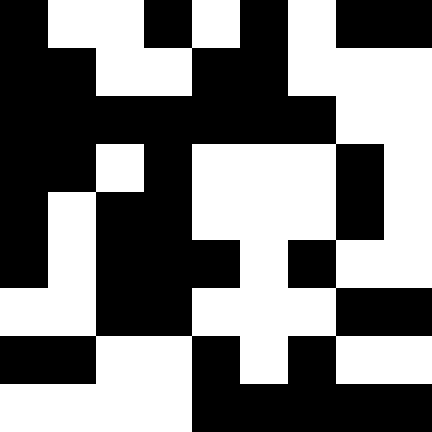[["black", "white", "white", "black", "white", "black", "white", "black", "black"], ["black", "black", "white", "white", "black", "black", "white", "white", "white"], ["black", "black", "black", "black", "black", "black", "black", "white", "white"], ["black", "black", "white", "black", "white", "white", "white", "black", "white"], ["black", "white", "black", "black", "white", "white", "white", "black", "white"], ["black", "white", "black", "black", "black", "white", "black", "white", "white"], ["white", "white", "black", "black", "white", "white", "white", "black", "black"], ["black", "black", "white", "white", "black", "white", "black", "white", "white"], ["white", "white", "white", "white", "black", "black", "black", "black", "black"]]